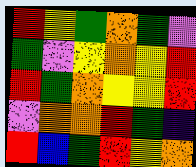[["red", "yellow", "green", "orange", "green", "violet"], ["green", "violet", "yellow", "orange", "yellow", "red"], ["red", "green", "orange", "yellow", "yellow", "red"], ["violet", "orange", "orange", "red", "green", "indigo"], ["red", "blue", "green", "red", "yellow", "orange"]]